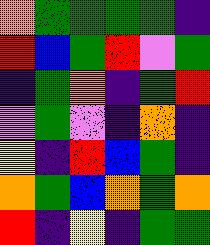[["orange", "green", "green", "green", "green", "indigo"], ["red", "blue", "green", "red", "violet", "green"], ["indigo", "green", "orange", "indigo", "green", "red"], ["violet", "green", "violet", "indigo", "orange", "indigo"], ["yellow", "indigo", "red", "blue", "green", "indigo"], ["orange", "green", "blue", "orange", "green", "orange"], ["red", "indigo", "yellow", "indigo", "green", "green"]]